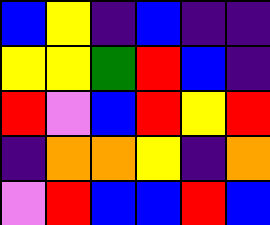[["blue", "yellow", "indigo", "blue", "indigo", "indigo"], ["yellow", "yellow", "green", "red", "blue", "indigo"], ["red", "violet", "blue", "red", "yellow", "red"], ["indigo", "orange", "orange", "yellow", "indigo", "orange"], ["violet", "red", "blue", "blue", "red", "blue"]]